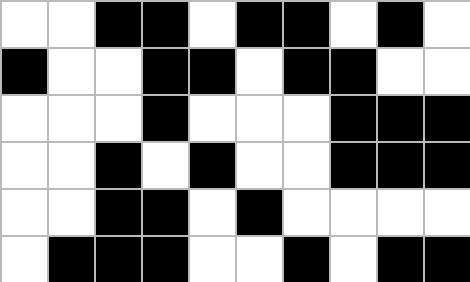[["white", "white", "black", "black", "white", "black", "black", "white", "black", "white"], ["black", "white", "white", "black", "black", "white", "black", "black", "white", "white"], ["white", "white", "white", "black", "white", "white", "white", "black", "black", "black"], ["white", "white", "black", "white", "black", "white", "white", "black", "black", "black"], ["white", "white", "black", "black", "white", "black", "white", "white", "white", "white"], ["white", "black", "black", "black", "white", "white", "black", "white", "black", "black"]]